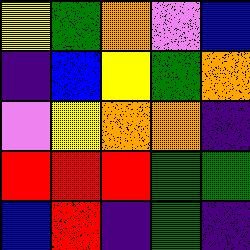[["yellow", "green", "orange", "violet", "blue"], ["indigo", "blue", "yellow", "green", "orange"], ["violet", "yellow", "orange", "orange", "indigo"], ["red", "red", "red", "green", "green"], ["blue", "red", "indigo", "green", "indigo"]]